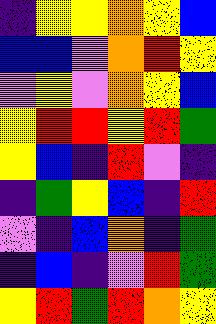[["indigo", "yellow", "yellow", "orange", "yellow", "blue"], ["blue", "blue", "violet", "orange", "red", "yellow"], ["violet", "yellow", "violet", "orange", "yellow", "blue"], ["yellow", "red", "red", "yellow", "red", "green"], ["yellow", "blue", "indigo", "red", "violet", "indigo"], ["indigo", "green", "yellow", "blue", "indigo", "red"], ["violet", "indigo", "blue", "orange", "indigo", "green"], ["indigo", "blue", "indigo", "violet", "red", "green"], ["yellow", "red", "green", "red", "orange", "yellow"]]